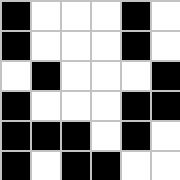[["black", "white", "white", "white", "black", "white"], ["black", "white", "white", "white", "black", "white"], ["white", "black", "white", "white", "white", "black"], ["black", "white", "white", "white", "black", "black"], ["black", "black", "black", "white", "black", "white"], ["black", "white", "black", "black", "white", "white"]]